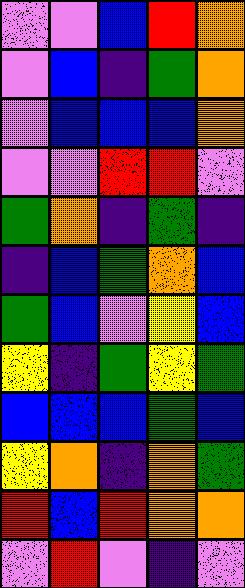[["violet", "violet", "blue", "red", "orange"], ["violet", "blue", "indigo", "green", "orange"], ["violet", "blue", "blue", "blue", "orange"], ["violet", "violet", "red", "red", "violet"], ["green", "orange", "indigo", "green", "indigo"], ["indigo", "blue", "green", "orange", "blue"], ["green", "blue", "violet", "yellow", "blue"], ["yellow", "indigo", "green", "yellow", "green"], ["blue", "blue", "blue", "green", "blue"], ["yellow", "orange", "indigo", "orange", "green"], ["red", "blue", "red", "orange", "orange"], ["violet", "red", "violet", "indigo", "violet"]]